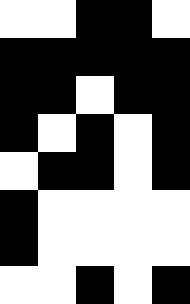[["white", "white", "black", "black", "white"], ["black", "black", "black", "black", "black"], ["black", "black", "white", "black", "black"], ["black", "white", "black", "white", "black"], ["white", "black", "black", "white", "black"], ["black", "white", "white", "white", "white"], ["black", "white", "white", "white", "white"], ["white", "white", "black", "white", "black"]]